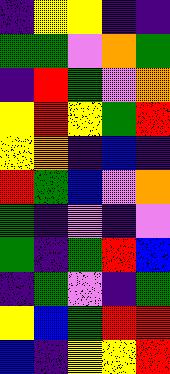[["indigo", "yellow", "yellow", "indigo", "indigo"], ["green", "green", "violet", "orange", "green"], ["indigo", "red", "green", "violet", "orange"], ["yellow", "red", "yellow", "green", "red"], ["yellow", "orange", "indigo", "blue", "indigo"], ["red", "green", "blue", "violet", "orange"], ["green", "indigo", "violet", "indigo", "violet"], ["green", "indigo", "green", "red", "blue"], ["indigo", "green", "violet", "indigo", "green"], ["yellow", "blue", "green", "red", "red"], ["blue", "indigo", "yellow", "yellow", "red"]]